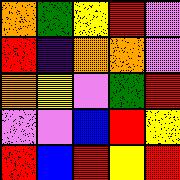[["orange", "green", "yellow", "red", "violet"], ["red", "indigo", "orange", "orange", "violet"], ["orange", "yellow", "violet", "green", "red"], ["violet", "violet", "blue", "red", "yellow"], ["red", "blue", "red", "yellow", "red"]]